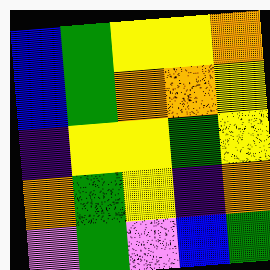[["blue", "green", "yellow", "yellow", "orange"], ["blue", "green", "orange", "orange", "yellow"], ["indigo", "yellow", "yellow", "green", "yellow"], ["orange", "green", "yellow", "indigo", "orange"], ["violet", "green", "violet", "blue", "green"]]